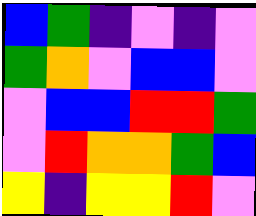[["blue", "green", "indigo", "violet", "indigo", "violet"], ["green", "orange", "violet", "blue", "blue", "violet"], ["violet", "blue", "blue", "red", "red", "green"], ["violet", "red", "orange", "orange", "green", "blue"], ["yellow", "indigo", "yellow", "yellow", "red", "violet"]]